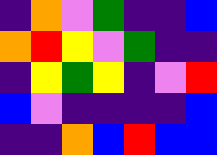[["indigo", "orange", "violet", "green", "indigo", "indigo", "blue"], ["orange", "red", "yellow", "violet", "green", "indigo", "indigo"], ["indigo", "yellow", "green", "yellow", "indigo", "violet", "red"], ["blue", "violet", "indigo", "indigo", "indigo", "indigo", "blue"], ["indigo", "indigo", "orange", "blue", "red", "blue", "blue"]]